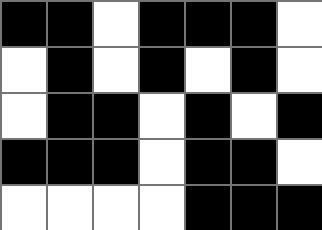[["black", "black", "white", "black", "black", "black", "white"], ["white", "black", "white", "black", "white", "black", "white"], ["white", "black", "black", "white", "black", "white", "black"], ["black", "black", "black", "white", "black", "black", "white"], ["white", "white", "white", "white", "black", "black", "black"]]